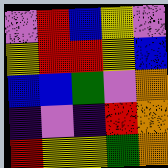[["violet", "red", "blue", "yellow", "violet"], ["yellow", "red", "red", "yellow", "blue"], ["blue", "blue", "green", "violet", "orange"], ["indigo", "violet", "indigo", "red", "orange"], ["red", "yellow", "yellow", "green", "orange"]]